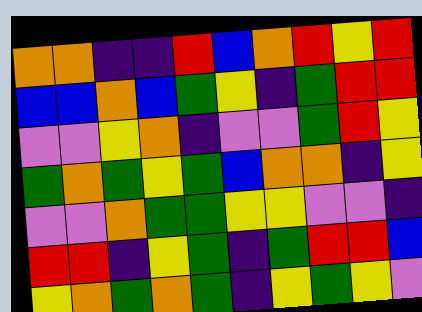[["orange", "orange", "indigo", "indigo", "red", "blue", "orange", "red", "yellow", "red"], ["blue", "blue", "orange", "blue", "green", "yellow", "indigo", "green", "red", "red"], ["violet", "violet", "yellow", "orange", "indigo", "violet", "violet", "green", "red", "yellow"], ["green", "orange", "green", "yellow", "green", "blue", "orange", "orange", "indigo", "yellow"], ["violet", "violet", "orange", "green", "green", "yellow", "yellow", "violet", "violet", "indigo"], ["red", "red", "indigo", "yellow", "green", "indigo", "green", "red", "red", "blue"], ["yellow", "orange", "green", "orange", "green", "indigo", "yellow", "green", "yellow", "violet"]]